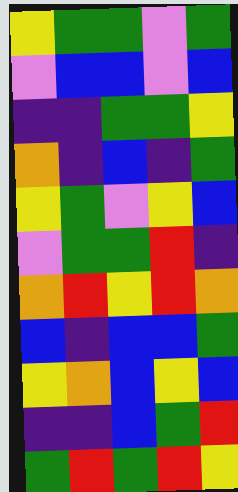[["yellow", "green", "green", "violet", "green"], ["violet", "blue", "blue", "violet", "blue"], ["indigo", "indigo", "green", "green", "yellow"], ["orange", "indigo", "blue", "indigo", "green"], ["yellow", "green", "violet", "yellow", "blue"], ["violet", "green", "green", "red", "indigo"], ["orange", "red", "yellow", "red", "orange"], ["blue", "indigo", "blue", "blue", "green"], ["yellow", "orange", "blue", "yellow", "blue"], ["indigo", "indigo", "blue", "green", "red"], ["green", "red", "green", "red", "yellow"]]